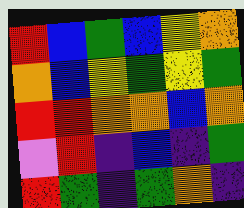[["red", "blue", "green", "blue", "yellow", "orange"], ["orange", "blue", "yellow", "green", "yellow", "green"], ["red", "red", "orange", "orange", "blue", "orange"], ["violet", "red", "indigo", "blue", "indigo", "green"], ["red", "green", "indigo", "green", "orange", "indigo"]]